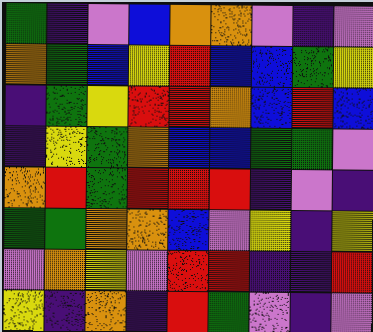[["green", "indigo", "violet", "blue", "orange", "orange", "violet", "indigo", "violet"], ["orange", "green", "blue", "yellow", "red", "blue", "blue", "green", "yellow"], ["indigo", "green", "yellow", "red", "red", "orange", "blue", "red", "blue"], ["indigo", "yellow", "green", "orange", "blue", "blue", "green", "green", "violet"], ["orange", "red", "green", "red", "red", "red", "indigo", "violet", "indigo"], ["green", "green", "orange", "orange", "blue", "violet", "yellow", "indigo", "yellow"], ["violet", "orange", "yellow", "violet", "red", "red", "indigo", "indigo", "red"], ["yellow", "indigo", "orange", "indigo", "red", "green", "violet", "indigo", "violet"]]